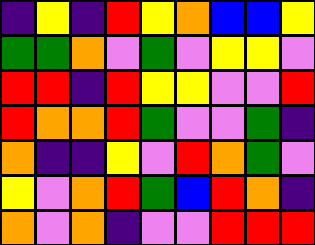[["indigo", "yellow", "indigo", "red", "yellow", "orange", "blue", "blue", "yellow"], ["green", "green", "orange", "violet", "green", "violet", "yellow", "yellow", "violet"], ["red", "red", "indigo", "red", "yellow", "yellow", "violet", "violet", "red"], ["red", "orange", "orange", "red", "green", "violet", "violet", "green", "indigo"], ["orange", "indigo", "indigo", "yellow", "violet", "red", "orange", "green", "violet"], ["yellow", "violet", "orange", "red", "green", "blue", "red", "orange", "indigo"], ["orange", "violet", "orange", "indigo", "violet", "violet", "red", "red", "red"]]